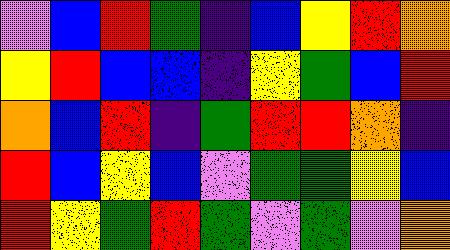[["violet", "blue", "red", "green", "indigo", "blue", "yellow", "red", "orange"], ["yellow", "red", "blue", "blue", "indigo", "yellow", "green", "blue", "red"], ["orange", "blue", "red", "indigo", "green", "red", "red", "orange", "indigo"], ["red", "blue", "yellow", "blue", "violet", "green", "green", "yellow", "blue"], ["red", "yellow", "green", "red", "green", "violet", "green", "violet", "orange"]]